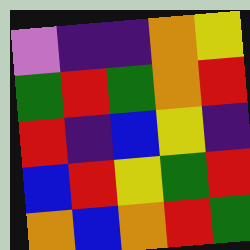[["violet", "indigo", "indigo", "orange", "yellow"], ["green", "red", "green", "orange", "red"], ["red", "indigo", "blue", "yellow", "indigo"], ["blue", "red", "yellow", "green", "red"], ["orange", "blue", "orange", "red", "green"]]